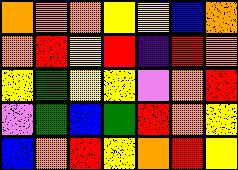[["orange", "orange", "orange", "yellow", "yellow", "blue", "orange"], ["orange", "red", "yellow", "red", "indigo", "red", "orange"], ["yellow", "green", "yellow", "yellow", "violet", "orange", "red"], ["violet", "green", "blue", "green", "red", "orange", "yellow"], ["blue", "orange", "red", "yellow", "orange", "red", "yellow"]]